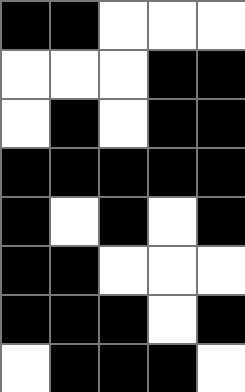[["black", "black", "white", "white", "white"], ["white", "white", "white", "black", "black"], ["white", "black", "white", "black", "black"], ["black", "black", "black", "black", "black"], ["black", "white", "black", "white", "black"], ["black", "black", "white", "white", "white"], ["black", "black", "black", "white", "black"], ["white", "black", "black", "black", "white"]]